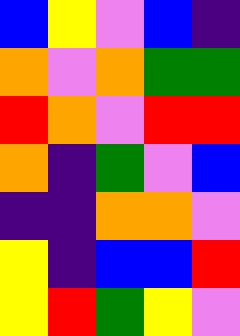[["blue", "yellow", "violet", "blue", "indigo"], ["orange", "violet", "orange", "green", "green"], ["red", "orange", "violet", "red", "red"], ["orange", "indigo", "green", "violet", "blue"], ["indigo", "indigo", "orange", "orange", "violet"], ["yellow", "indigo", "blue", "blue", "red"], ["yellow", "red", "green", "yellow", "violet"]]